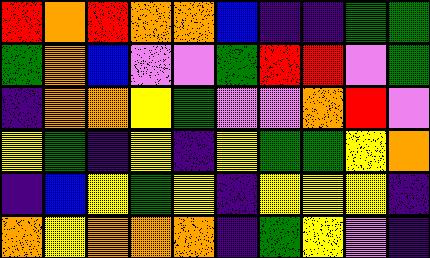[["red", "orange", "red", "orange", "orange", "blue", "indigo", "indigo", "green", "green"], ["green", "orange", "blue", "violet", "violet", "green", "red", "red", "violet", "green"], ["indigo", "orange", "orange", "yellow", "green", "violet", "violet", "orange", "red", "violet"], ["yellow", "green", "indigo", "yellow", "indigo", "yellow", "green", "green", "yellow", "orange"], ["indigo", "blue", "yellow", "green", "yellow", "indigo", "yellow", "yellow", "yellow", "indigo"], ["orange", "yellow", "orange", "orange", "orange", "indigo", "green", "yellow", "violet", "indigo"]]